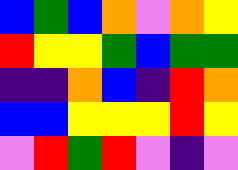[["blue", "green", "blue", "orange", "violet", "orange", "yellow"], ["red", "yellow", "yellow", "green", "blue", "green", "green"], ["indigo", "indigo", "orange", "blue", "indigo", "red", "orange"], ["blue", "blue", "yellow", "yellow", "yellow", "red", "yellow"], ["violet", "red", "green", "red", "violet", "indigo", "violet"]]